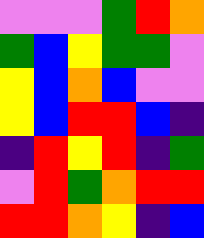[["violet", "violet", "violet", "green", "red", "orange"], ["green", "blue", "yellow", "green", "green", "violet"], ["yellow", "blue", "orange", "blue", "violet", "violet"], ["yellow", "blue", "red", "red", "blue", "indigo"], ["indigo", "red", "yellow", "red", "indigo", "green"], ["violet", "red", "green", "orange", "red", "red"], ["red", "red", "orange", "yellow", "indigo", "blue"]]